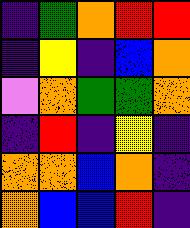[["indigo", "green", "orange", "red", "red"], ["indigo", "yellow", "indigo", "blue", "orange"], ["violet", "orange", "green", "green", "orange"], ["indigo", "red", "indigo", "yellow", "indigo"], ["orange", "orange", "blue", "orange", "indigo"], ["orange", "blue", "blue", "red", "indigo"]]